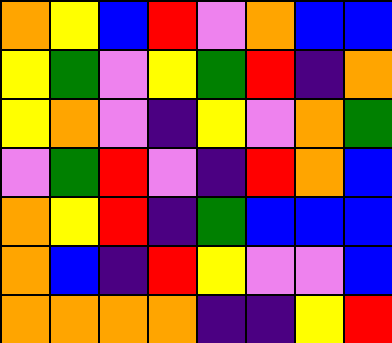[["orange", "yellow", "blue", "red", "violet", "orange", "blue", "blue"], ["yellow", "green", "violet", "yellow", "green", "red", "indigo", "orange"], ["yellow", "orange", "violet", "indigo", "yellow", "violet", "orange", "green"], ["violet", "green", "red", "violet", "indigo", "red", "orange", "blue"], ["orange", "yellow", "red", "indigo", "green", "blue", "blue", "blue"], ["orange", "blue", "indigo", "red", "yellow", "violet", "violet", "blue"], ["orange", "orange", "orange", "orange", "indigo", "indigo", "yellow", "red"]]